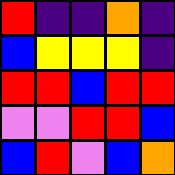[["red", "indigo", "indigo", "orange", "indigo"], ["blue", "yellow", "yellow", "yellow", "indigo"], ["red", "red", "blue", "red", "red"], ["violet", "violet", "red", "red", "blue"], ["blue", "red", "violet", "blue", "orange"]]